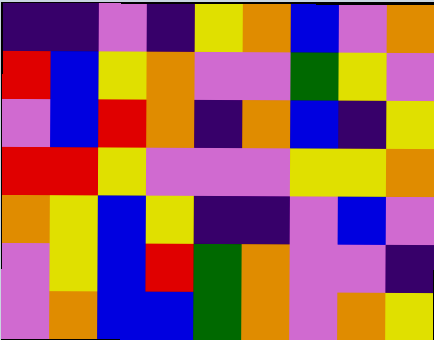[["indigo", "indigo", "violet", "indigo", "yellow", "orange", "blue", "violet", "orange"], ["red", "blue", "yellow", "orange", "violet", "violet", "green", "yellow", "violet"], ["violet", "blue", "red", "orange", "indigo", "orange", "blue", "indigo", "yellow"], ["red", "red", "yellow", "violet", "violet", "violet", "yellow", "yellow", "orange"], ["orange", "yellow", "blue", "yellow", "indigo", "indigo", "violet", "blue", "violet"], ["violet", "yellow", "blue", "red", "green", "orange", "violet", "violet", "indigo"], ["violet", "orange", "blue", "blue", "green", "orange", "violet", "orange", "yellow"]]